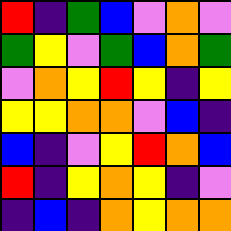[["red", "indigo", "green", "blue", "violet", "orange", "violet"], ["green", "yellow", "violet", "green", "blue", "orange", "green"], ["violet", "orange", "yellow", "red", "yellow", "indigo", "yellow"], ["yellow", "yellow", "orange", "orange", "violet", "blue", "indigo"], ["blue", "indigo", "violet", "yellow", "red", "orange", "blue"], ["red", "indigo", "yellow", "orange", "yellow", "indigo", "violet"], ["indigo", "blue", "indigo", "orange", "yellow", "orange", "orange"]]